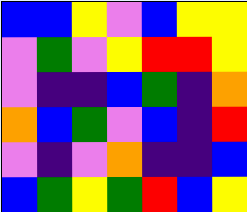[["blue", "blue", "yellow", "violet", "blue", "yellow", "yellow"], ["violet", "green", "violet", "yellow", "red", "red", "yellow"], ["violet", "indigo", "indigo", "blue", "green", "indigo", "orange"], ["orange", "blue", "green", "violet", "blue", "indigo", "red"], ["violet", "indigo", "violet", "orange", "indigo", "indigo", "blue"], ["blue", "green", "yellow", "green", "red", "blue", "yellow"]]